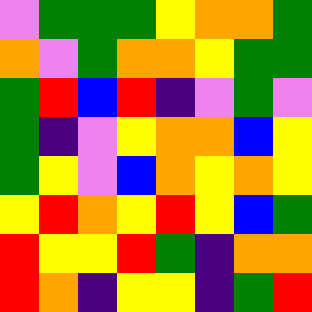[["violet", "green", "green", "green", "yellow", "orange", "orange", "green"], ["orange", "violet", "green", "orange", "orange", "yellow", "green", "green"], ["green", "red", "blue", "red", "indigo", "violet", "green", "violet"], ["green", "indigo", "violet", "yellow", "orange", "orange", "blue", "yellow"], ["green", "yellow", "violet", "blue", "orange", "yellow", "orange", "yellow"], ["yellow", "red", "orange", "yellow", "red", "yellow", "blue", "green"], ["red", "yellow", "yellow", "red", "green", "indigo", "orange", "orange"], ["red", "orange", "indigo", "yellow", "yellow", "indigo", "green", "red"]]